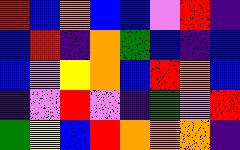[["red", "blue", "orange", "blue", "blue", "violet", "red", "indigo"], ["blue", "red", "indigo", "orange", "green", "blue", "indigo", "blue"], ["blue", "violet", "yellow", "orange", "blue", "red", "orange", "blue"], ["indigo", "violet", "red", "violet", "indigo", "green", "violet", "red"], ["green", "yellow", "blue", "red", "orange", "orange", "orange", "indigo"]]